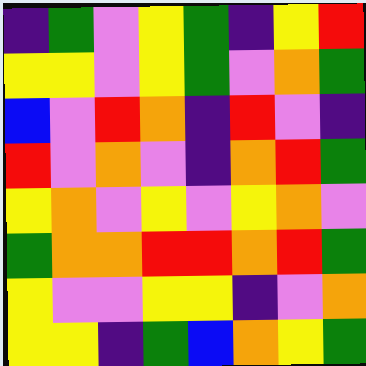[["indigo", "green", "violet", "yellow", "green", "indigo", "yellow", "red"], ["yellow", "yellow", "violet", "yellow", "green", "violet", "orange", "green"], ["blue", "violet", "red", "orange", "indigo", "red", "violet", "indigo"], ["red", "violet", "orange", "violet", "indigo", "orange", "red", "green"], ["yellow", "orange", "violet", "yellow", "violet", "yellow", "orange", "violet"], ["green", "orange", "orange", "red", "red", "orange", "red", "green"], ["yellow", "violet", "violet", "yellow", "yellow", "indigo", "violet", "orange"], ["yellow", "yellow", "indigo", "green", "blue", "orange", "yellow", "green"]]